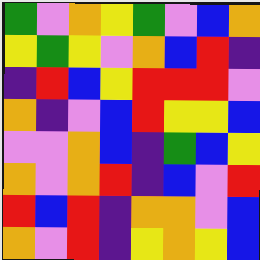[["green", "violet", "orange", "yellow", "green", "violet", "blue", "orange"], ["yellow", "green", "yellow", "violet", "orange", "blue", "red", "indigo"], ["indigo", "red", "blue", "yellow", "red", "red", "red", "violet"], ["orange", "indigo", "violet", "blue", "red", "yellow", "yellow", "blue"], ["violet", "violet", "orange", "blue", "indigo", "green", "blue", "yellow"], ["orange", "violet", "orange", "red", "indigo", "blue", "violet", "red"], ["red", "blue", "red", "indigo", "orange", "orange", "violet", "blue"], ["orange", "violet", "red", "indigo", "yellow", "orange", "yellow", "blue"]]